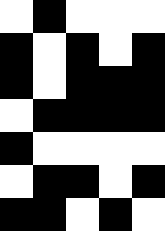[["white", "black", "white", "white", "white"], ["black", "white", "black", "white", "black"], ["black", "white", "black", "black", "black"], ["white", "black", "black", "black", "black"], ["black", "white", "white", "white", "white"], ["white", "black", "black", "white", "black"], ["black", "black", "white", "black", "white"]]